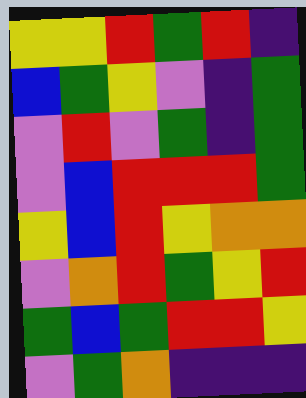[["yellow", "yellow", "red", "green", "red", "indigo"], ["blue", "green", "yellow", "violet", "indigo", "green"], ["violet", "red", "violet", "green", "indigo", "green"], ["violet", "blue", "red", "red", "red", "green"], ["yellow", "blue", "red", "yellow", "orange", "orange"], ["violet", "orange", "red", "green", "yellow", "red"], ["green", "blue", "green", "red", "red", "yellow"], ["violet", "green", "orange", "indigo", "indigo", "indigo"]]